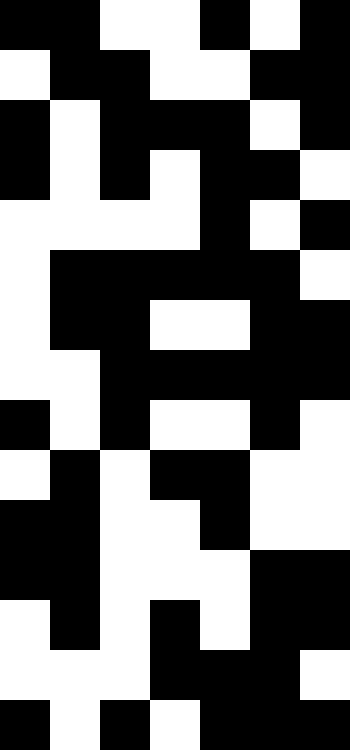[["black", "black", "white", "white", "black", "white", "black"], ["white", "black", "black", "white", "white", "black", "black"], ["black", "white", "black", "black", "black", "white", "black"], ["black", "white", "black", "white", "black", "black", "white"], ["white", "white", "white", "white", "black", "white", "black"], ["white", "black", "black", "black", "black", "black", "white"], ["white", "black", "black", "white", "white", "black", "black"], ["white", "white", "black", "black", "black", "black", "black"], ["black", "white", "black", "white", "white", "black", "white"], ["white", "black", "white", "black", "black", "white", "white"], ["black", "black", "white", "white", "black", "white", "white"], ["black", "black", "white", "white", "white", "black", "black"], ["white", "black", "white", "black", "white", "black", "black"], ["white", "white", "white", "black", "black", "black", "white"], ["black", "white", "black", "white", "black", "black", "black"]]